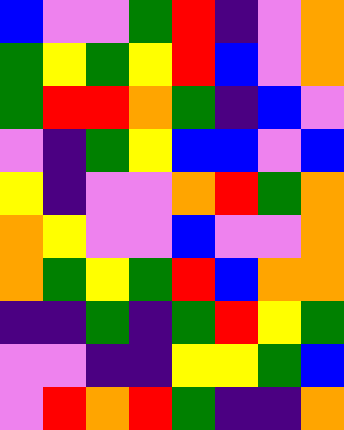[["blue", "violet", "violet", "green", "red", "indigo", "violet", "orange"], ["green", "yellow", "green", "yellow", "red", "blue", "violet", "orange"], ["green", "red", "red", "orange", "green", "indigo", "blue", "violet"], ["violet", "indigo", "green", "yellow", "blue", "blue", "violet", "blue"], ["yellow", "indigo", "violet", "violet", "orange", "red", "green", "orange"], ["orange", "yellow", "violet", "violet", "blue", "violet", "violet", "orange"], ["orange", "green", "yellow", "green", "red", "blue", "orange", "orange"], ["indigo", "indigo", "green", "indigo", "green", "red", "yellow", "green"], ["violet", "violet", "indigo", "indigo", "yellow", "yellow", "green", "blue"], ["violet", "red", "orange", "red", "green", "indigo", "indigo", "orange"]]